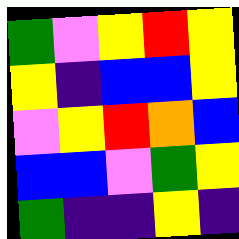[["green", "violet", "yellow", "red", "yellow"], ["yellow", "indigo", "blue", "blue", "yellow"], ["violet", "yellow", "red", "orange", "blue"], ["blue", "blue", "violet", "green", "yellow"], ["green", "indigo", "indigo", "yellow", "indigo"]]